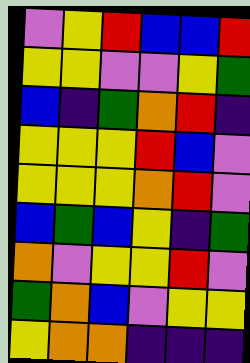[["violet", "yellow", "red", "blue", "blue", "red"], ["yellow", "yellow", "violet", "violet", "yellow", "green"], ["blue", "indigo", "green", "orange", "red", "indigo"], ["yellow", "yellow", "yellow", "red", "blue", "violet"], ["yellow", "yellow", "yellow", "orange", "red", "violet"], ["blue", "green", "blue", "yellow", "indigo", "green"], ["orange", "violet", "yellow", "yellow", "red", "violet"], ["green", "orange", "blue", "violet", "yellow", "yellow"], ["yellow", "orange", "orange", "indigo", "indigo", "indigo"]]